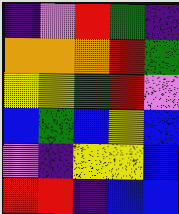[["indigo", "violet", "red", "green", "indigo"], ["orange", "orange", "orange", "red", "green"], ["yellow", "yellow", "green", "red", "violet"], ["blue", "green", "blue", "yellow", "blue"], ["violet", "indigo", "yellow", "yellow", "blue"], ["red", "red", "indigo", "blue", "blue"]]